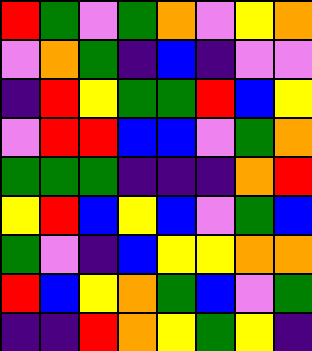[["red", "green", "violet", "green", "orange", "violet", "yellow", "orange"], ["violet", "orange", "green", "indigo", "blue", "indigo", "violet", "violet"], ["indigo", "red", "yellow", "green", "green", "red", "blue", "yellow"], ["violet", "red", "red", "blue", "blue", "violet", "green", "orange"], ["green", "green", "green", "indigo", "indigo", "indigo", "orange", "red"], ["yellow", "red", "blue", "yellow", "blue", "violet", "green", "blue"], ["green", "violet", "indigo", "blue", "yellow", "yellow", "orange", "orange"], ["red", "blue", "yellow", "orange", "green", "blue", "violet", "green"], ["indigo", "indigo", "red", "orange", "yellow", "green", "yellow", "indigo"]]